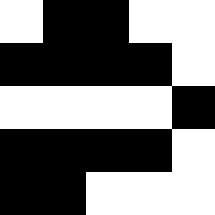[["white", "black", "black", "white", "white"], ["black", "black", "black", "black", "white"], ["white", "white", "white", "white", "black"], ["black", "black", "black", "black", "white"], ["black", "black", "white", "white", "white"]]